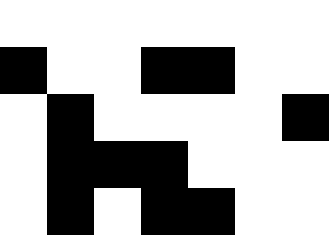[["white", "white", "white", "white", "white", "white", "white"], ["black", "white", "white", "black", "black", "white", "white"], ["white", "black", "white", "white", "white", "white", "black"], ["white", "black", "black", "black", "white", "white", "white"], ["white", "black", "white", "black", "black", "white", "white"]]